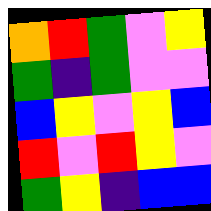[["orange", "red", "green", "violet", "yellow"], ["green", "indigo", "green", "violet", "violet"], ["blue", "yellow", "violet", "yellow", "blue"], ["red", "violet", "red", "yellow", "violet"], ["green", "yellow", "indigo", "blue", "blue"]]